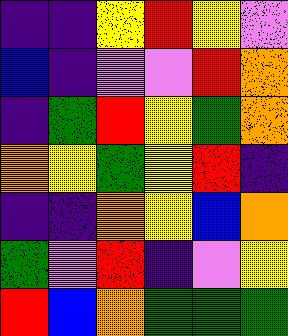[["indigo", "indigo", "yellow", "red", "yellow", "violet"], ["blue", "indigo", "violet", "violet", "red", "orange"], ["indigo", "green", "red", "yellow", "green", "orange"], ["orange", "yellow", "green", "yellow", "red", "indigo"], ["indigo", "indigo", "orange", "yellow", "blue", "orange"], ["green", "violet", "red", "indigo", "violet", "yellow"], ["red", "blue", "orange", "green", "green", "green"]]